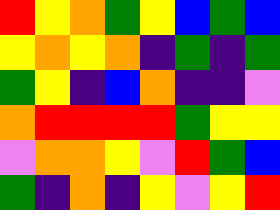[["red", "yellow", "orange", "green", "yellow", "blue", "green", "blue"], ["yellow", "orange", "yellow", "orange", "indigo", "green", "indigo", "green"], ["green", "yellow", "indigo", "blue", "orange", "indigo", "indigo", "violet"], ["orange", "red", "red", "red", "red", "green", "yellow", "yellow"], ["violet", "orange", "orange", "yellow", "violet", "red", "green", "blue"], ["green", "indigo", "orange", "indigo", "yellow", "violet", "yellow", "red"]]